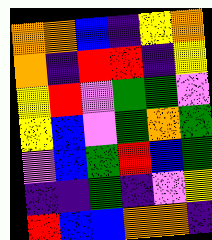[["orange", "orange", "blue", "indigo", "yellow", "orange"], ["orange", "indigo", "red", "red", "indigo", "yellow"], ["yellow", "red", "violet", "green", "green", "violet"], ["yellow", "blue", "violet", "green", "orange", "green"], ["violet", "blue", "green", "red", "blue", "green"], ["indigo", "indigo", "green", "indigo", "violet", "yellow"], ["red", "blue", "blue", "orange", "orange", "indigo"]]